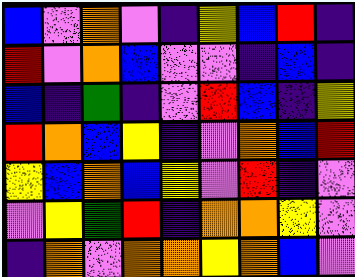[["blue", "violet", "orange", "violet", "indigo", "yellow", "blue", "red", "indigo"], ["red", "violet", "orange", "blue", "violet", "violet", "indigo", "blue", "indigo"], ["blue", "indigo", "green", "indigo", "violet", "red", "blue", "indigo", "yellow"], ["red", "orange", "blue", "yellow", "indigo", "violet", "orange", "blue", "red"], ["yellow", "blue", "orange", "blue", "yellow", "violet", "red", "indigo", "violet"], ["violet", "yellow", "green", "red", "indigo", "orange", "orange", "yellow", "violet"], ["indigo", "orange", "violet", "orange", "orange", "yellow", "orange", "blue", "violet"]]